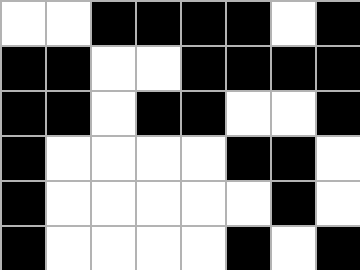[["white", "white", "black", "black", "black", "black", "white", "black"], ["black", "black", "white", "white", "black", "black", "black", "black"], ["black", "black", "white", "black", "black", "white", "white", "black"], ["black", "white", "white", "white", "white", "black", "black", "white"], ["black", "white", "white", "white", "white", "white", "black", "white"], ["black", "white", "white", "white", "white", "black", "white", "black"]]